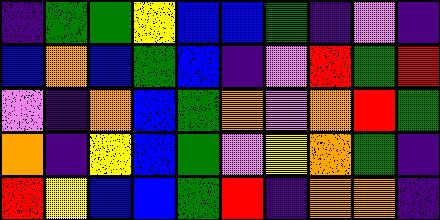[["indigo", "green", "green", "yellow", "blue", "blue", "green", "indigo", "violet", "indigo"], ["blue", "orange", "blue", "green", "blue", "indigo", "violet", "red", "green", "red"], ["violet", "indigo", "orange", "blue", "green", "orange", "violet", "orange", "red", "green"], ["orange", "indigo", "yellow", "blue", "green", "violet", "yellow", "orange", "green", "indigo"], ["red", "yellow", "blue", "blue", "green", "red", "indigo", "orange", "orange", "indigo"]]